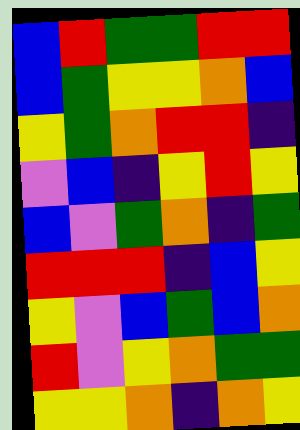[["blue", "red", "green", "green", "red", "red"], ["blue", "green", "yellow", "yellow", "orange", "blue"], ["yellow", "green", "orange", "red", "red", "indigo"], ["violet", "blue", "indigo", "yellow", "red", "yellow"], ["blue", "violet", "green", "orange", "indigo", "green"], ["red", "red", "red", "indigo", "blue", "yellow"], ["yellow", "violet", "blue", "green", "blue", "orange"], ["red", "violet", "yellow", "orange", "green", "green"], ["yellow", "yellow", "orange", "indigo", "orange", "yellow"]]